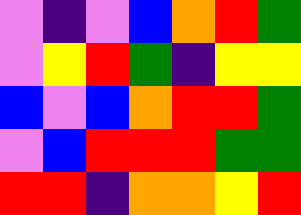[["violet", "indigo", "violet", "blue", "orange", "red", "green"], ["violet", "yellow", "red", "green", "indigo", "yellow", "yellow"], ["blue", "violet", "blue", "orange", "red", "red", "green"], ["violet", "blue", "red", "red", "red", "green", "green"], ["red", "red", "indigo", "orange", "orange", "yellow", "red"]]